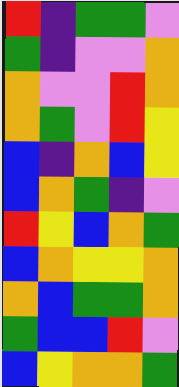[["red", "indigo", "green", "green", "violet"], ["green", "indigo", "violet", "violet", "orange"], ["orange", "violet", "violet", "red", "orange"], ["orange", "green", "violet", "red", "yellow"], ["blue", "indigo", "orange", "blue", "yellow"], ["blue", "orange", "green", "indigo", "violet"], ["red", "yellow", "blue", "orange", "green"], ["blue", "orange", "yellow", "yellow", "orange"], ["orange", "blue", "green", "green", "orange"], ["green", "blue", "blue", "red", "violet"], ["blue", "yellow", "orange", "orange", "green"]]